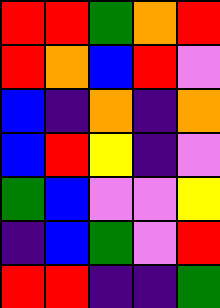[["red", "red", "green", "orange", "red"], ["red", "orange", "blue", "red", "violet"], ["blue", "indigo", "orange", "indigo", "orange"], ["blue", "red", "yellow", "indigo", "violet"], ["green", "blue", "violet", "violet", "yellow"], ["indigo", "blue", "green", "violet", "red"], ["red", "red", "indigo", "indigo", "green"]]